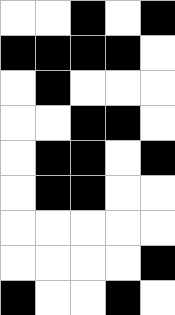[["white", "white", "black", "white", "black"], ["black", "black", "black", "black", "white"], ["white", "black", "white", "white", "white"], ["white", "white", "black", "black", "white"], ["white", "black", "black", "white", "black"], ["white", "black", "black", "white", "white"], ["white", "white", "white", "white", "white"], ["white", "white", "white", "white", "black"], ["black", "white", "white", "black", "white"]]